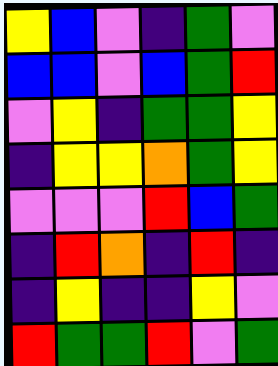[["yellow", "blue", "violet", "indigo", "green", "violet"], ["blue", "blue", "violet", "blue", "green", "red"], ["violet", "yellow", "indigo", "green", "green", "yellow"], ["indigo", "yellow", "yellow", "orange", "green", "yellow"], ["violet", "violet", "violet", "red", "blue", "green"], ["indigo", "red", "orange", "indigo", "red", "indigo"], ["indigo", "yellow", "indigo", "indigo", "yellow", "violet"], ["red", "green", "green", "red", "violet", "green"]]